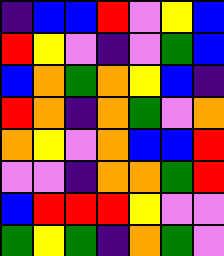[["indigo", "blue", "blue", "red", "violet", "yellow", "blue"], ["red", "yellow", "violet", "indigo", "violet", "green", "blue"], ["blue", "orange", "green", "orange", "yellow", "blue", "indigo"], ["red", "orange", "indigo", "orange", "green", "violet", "orange"], ["orange", "yellow", "violet", "orange", "blue", "blue", "red"], ["violet", "violet", "indigo", "orange", "orange", "green", "red"], ["blue", "red", "red", "red", "yellow", "violet", "violet"], ["green", "yellow", "green", "indigo", "orange", "green", "violet"]]